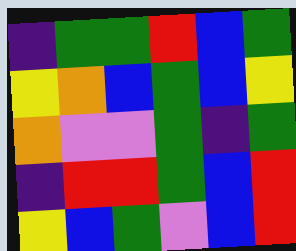[["indigo", "green", "green", "red", "blue", "green"], ["yellow", "orange", "blue", "green", "blue", "yellow"], ["orange", "violet", "violet", "green", "indigo", "green"], ["indigo", "red", "red", "green", "blue", "red"], ["yellow", "blue", "green", "violet", "blue", "red"]]